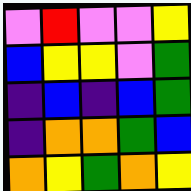[["violet", "red", "violet", "violet", "yellow"], ["blue", "yellow", "yellow", "violet", "green"], ["indigo", "blue", "indigo", "blue", "green"], ["indigo", "orange", "orange", "green", "blue"], ["orange", "yellow", "green", "orange", "yellow"]]